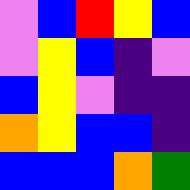[["violet", "blue", "red", "yellow", "blue"], ["violet", "yellow", "blue", "indigo", "violet"], ["blue", "yellow", "violet", "indigo", "indigo"], ["orange", "yellow", "blue", "blue", "indigo"], ["blue", "blue", "blue", "orange", "green"]]